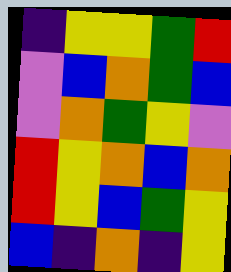[["indigo", "yellow", "yellow", "green", "red"], ["violet", "blue", "orange", "green", "blue"], ["violet", "orange", "green", "yellow", "violet"], ["red", "yellow", "orange", "blue", "orange"], ["red", "yellow", "blue", "green", "yellow"], ["blue", "indigo", "orange", "indigo", "yellow"]]